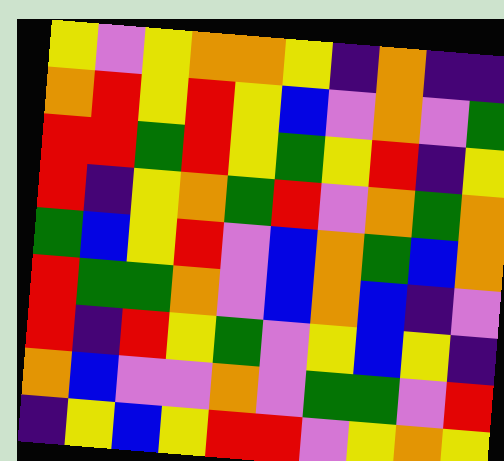[["yellow", "violet", "yellow", "orange", "orange", "yellow", "indigo", "orange", "indigo", "indigo"], ["orange", "red", "yellow", "red", "yellow", "blue", "violet", "orange", "violet", "green"], ["red", "red", "green", "red", "yellow", "green", "yellow", "red", "indigo", "yellow"], ["red", "indigo", "yellow", "orange", "green", "red", "violet", "orange", "green", "orange"], ["green", "blue", "yellow", "red", "violet", "blue", "orange", "green", "blue", "orange"], ["red", "green", "green", "orange", "violet", "blue", "orange", "blue", "indigo", "violet"], ["red", "indigo", "red", "yellow", "green", "violet", "yellow", "blue", "yellow", "indigo"], ["orange", "blue", "violet", "violet", "orange", "violet", "green", "green", "violet", "red"], ["indigo", "yellow", "blue", "yellow", "red", "red", "violet", "yellow", "orange", "yellow"]]